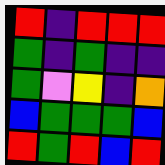[["red", "indigo", "red", "red", "red"], ["green", "indigo", "green", "indigo", "indigo"], ["green", "violet", "yellow", "indigo", "orange"], ["blue", "green", "green", "green", "blue"], ["red", "green", "red", "blue", "red"]]